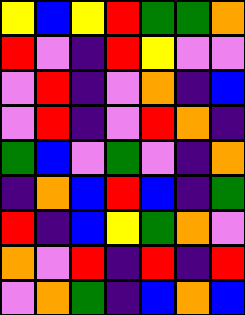[["yellow", "blue", "yellow", "red", "green", "green", "orange"], ["red", "violet", "indigo", "red", "yellow", "violet", "violet"], ["violet", "red", "indigo", "violet", "orange", "indigo", "blue"], ["violet", "red", "indigo", "violet", "red", "orange", "indigo"], ["green", "blue", "violet", "green", "violet", "indigo", "orange"], ["indigo", "orange", "blue", "red", "blue", "indigo", "green"], ["red", "indigo", "blue", "yellow", "green", "orange", "violet"], ["orange", "violet", "red", "indigo", "red", "indigo", "red"], ["violet", "orange", "green", "indigo", "blue", "orange", "blue"]]